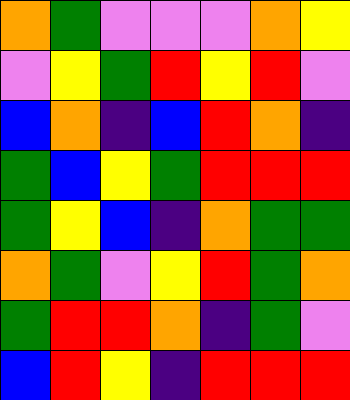[["orange", "green", "violet", "violet", "violet", "orange", "yellow"], ["violet", "yellow", "green", "red", "yellow", "red", "violet"], ["blue", "orange", "indigo", "blue", "red", "orange", "indigo"], ["green", "blue", "yellow", "green", "red", "red", "red"], ["green", "yellow", "blue", "indigo", "orange", "green", "green"], ["orange", "green", "violet", "yellow", "red", "green", "orange"], ["green", "red", "red", "orange", "indigo", "green", "violet"], ["blue", "red", "yellow", "indigo", "red", "red", "red"]]